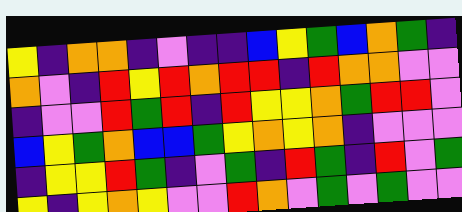[["yellow", "indigo", "orange", "orange", "indigo", "violet", "indigo", "indigo", "blue", "yellow", "green", "blue", "orange", "green", "indigo"], ["orange", "violet", "indigo", "red", "yellow", "red", "orange", "red", "red", "indigo", "red", "orange", "orange", "violet", "violet"], ["indigo", "violet", "violet", "red", "green", "red", "indigo", "red", "yellow", "yellow", "orange", "green", "red", "red", "violet"], ["blue", "yellow", "green", "orange", "blue", "blue", "green", "yellow", "orange", "yellow", "orange", "indigo", "violet", "violet", "violet"], ["indigo", "yellow", "yellow", "red", "green", "indigo", "violet", "green", "indigo", "red", "green", "indigo", "red", "violet", "green"], ["yellow", "indigo", "yellow", "orange", "yellow", "violet", "violet", "red", "orange", "violet", "green", "violet", "green", "violet", "violet"]]